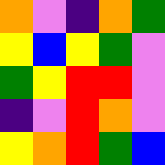[["orange", "violet", "indigo", "orange", "green"], ["yellow", "blue", "yellow", "green", "violet"], ["green", "yellow", "red", "red", "violet"], ["indigo", "violet", "red", "orange", "violet"], ["yellow", "orange", "red", "green", "blue"]]